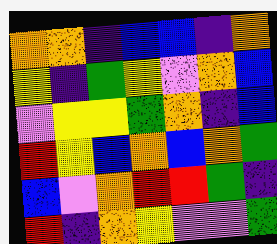[["orange", "orange", "indigo", "blue", "blue", "indigo", "orange"], ["yellow", "indigo", "green", "yellow", "violet", "orange", "blue"], ["violet", "yellow", "yellow", "green", "orange", "indigo", "blue"], ["red", "yellow", "blue", "orange", "blue", "orange", "green"], ["blue", "violet", "orange", "red", "red", "green", "indigo"], ["red", "indigo", "orange", "yellow", "violet", "violet", "green"]]